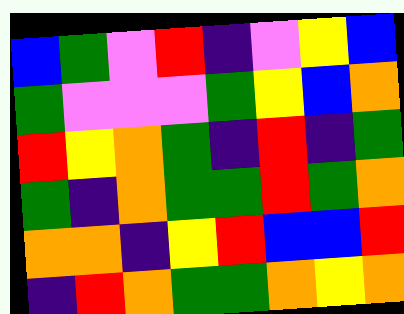[["blue", "green", "violet", "red", "indigo", "violet", "yellow", "blue"], ["green", "violet", "violet", "violet", "green", "yellow", "blue", "orange"], ["red", "yellow", "orange", "green", "indigo", "red", "indigo", "green"], ["green", "indigo", "orange", "green", "green", "red", "green", "orange"], ["orange", "orange", "indigo", "yellow", "red", "blue", "blue", "red"], ["indigo", "red", "orange", "green", "green", "orange", "yellow", "orange"]]